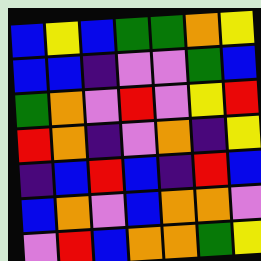[["blue", "yellow", "blue", "green", "green", "orange", "yellow"], ["blue", "blue", "indigo", "violet", "violet", "green", "blue"], ["green", "orange", "violet", "red", "violet", "yellow", "red"], ["red", "orange", "indigo", "violet", "orange", "indigo", "yellow"], ["indigo", "blue", "red", "blue", "indigo", "red", "blue"], ["blue", "orange", "violet", "blue", "orange", "orange", "violet"], ["violet", "red", "blue", "orange", "orange", "green", "yellow"]]